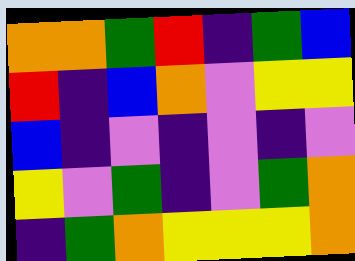[["orange", "orange", "green", "red", "indigo", "green", "blue"], ["red", "indigo", "blue", "orange", "violet", "yellow", "yellow"], ["blue", "indigo", "violet", "indigo", "violet", "indigo", "violet"], ["yellow", "violet", "green", "indigo", "violet", "green", "orange"], ["indigo", "green", "orange", "yellow", "yellow", "yellow", "orange"]]